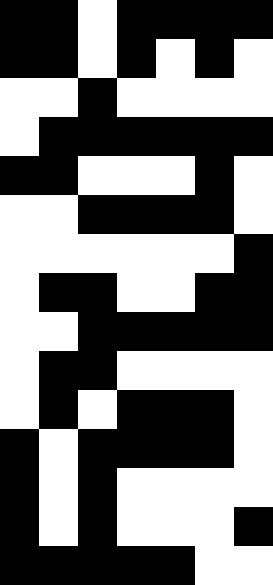[["black", "black", "white", "black", "black", "black", "black"], ["black", "black", "white", "black", "white", "black", "white"], ["white", "white", "black", "white", "white", "white", "white"], ["white", "black", "black", "black", "black", "black", "black"], ["black", "black", "white", "white", "white", "black", "white"], ["white", "white", "black", "black", "black", "black", "white"], ["white", "white", "white", "white", "white", "white", "black"], ["white", "black", "black", "white", "white", "black", "black"], ["white", "white", "black", "black", "black", "black", "black"], ["white", "black", "black", "white", "white", "white", "white"], ["white", "black", "white", "black", "black", "black", "white"], ["black", "white", "black", "black", "black", "black", "white"], ["black", "white", "black", "white", "white", "white", "white"], ["black", "white", "black", "white", "white", "white", "black"], ["black", "black", "black", "black", "black", "white", "white"]]